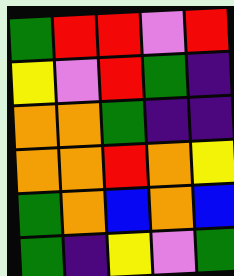[["green", "red", "red", "violet", "red"], ["yellow", "violet", "red", "green", "indigo"], ["orange", "orange", "green", "indigo", "indigo"], ["orange", "orange", "red", "orange", "yellow"], ["green", "orange", "blue", "orange", "blue"], ["green", "indigo", "yellow", "violet", "green"]]